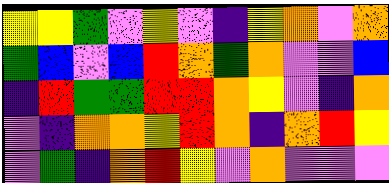[["yellow", "yellow", "green", "violet", "yellow", "violet", "indigo", "yellow", "orange", "violet", "orange"], ["green", "blue", "violet", "blue", "red", "orange", "green", "orange", "violet", "violet", "blue"], ["indigo", "red", "green", "green", "red", "red", "orange", "yellow", "violet", "indigo", "orange"], ["violet", "indigo", "orange", "orange", "yellow", "red", "orange", "indigo", "orange", "red", "yellow"], ["violet", "green", "indigo", "orange", "red", "yellow", "violet", "orange", "violet", "violet", "violet"]]